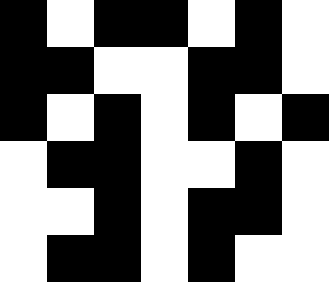[["black", "white", "black", "black", "white", "black", "white"], ["black", "black", "white", "white", "black", "black", "white"], ["black", "white", "black", "white", "black", "white", "black"], ["white", "black", "black", "white", "white", "black", "white"], ["white", "white", "black", "white", "black", "black", "white"], ["white", "black", "black", "white", "black", "white", "white"]]